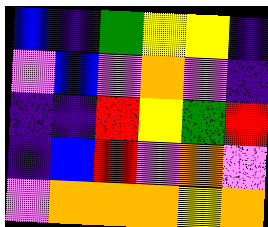[["blue", "indigo", "green", "yellow", "yellow", "indigo"], ["violet", "blue", "violet", "orange", "violet", "indigo"], ["indigo", "indigo", "red", "yellow", "green", "red"], ["indigo", "blue", "red", "violet", "orange", "violet"], ["violet", "orange", "orange", "orange", "yellow", "orange"]]